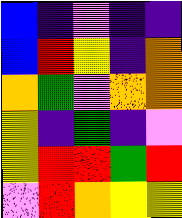[["blue", "indigo", "violet", "indigo", "indigo"], ["blue", "red", "yellow", "indigo", "orange"], ["orange", "green", "violet", "orange", "orange"], ["yellow", "indigo", "green", "indigo", "violet"], ["yellow", "red", "red", "green", "red"], ["violet", "red", "orange", "yellow", "yellow"]]